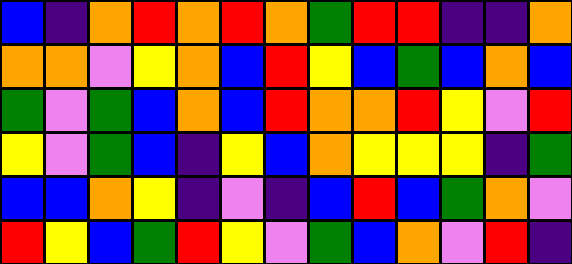[["blue", "indigo", "orange", "red", "orange", "red", "orange", "green", "red", "red", "indigo", "indigo", "orange"], ["orange", "orange", "violet", "yellow", "orange", "blue", "red", "yellow", "blue", "green", "blue", "orange", "blue"], ["green", "violet", "green", "blue", "orange", "blue", "red", "orange", "orange", "red", "yellow", "violet", "red"], ["yellow", "violet", "green", "blue", "indigo", "yellow", "blue", "orange", "yellow", "yellow", "yellow", "indigo", "green"], ["blue", "blue", "orange", "yellow", "indigo", "violet", "indigo", "blue", "red", "blue", "green", "orange", "violet"], ["red", "yellow", "blue", "green", "red", "yellow", "violet", "green", "blue", "orange", "violet", "red", "indigo"]]